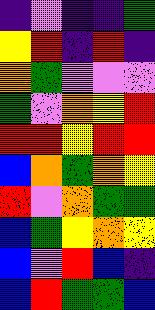[["indigo", "violet", "indigo", "indigo", "green"], ["yellow", "red", "indigo", "red", "indigo"], ["orange", "green", "violet", "violet", "violet"], ["green", "violet", "orange", "yellow", "red"], ["red", "red", "yellow", "red", "red"], ["blue", "orange", "green", "orange", "yellow"], ["red", "violet", "orange", "green", "green"], ["blue", "green", "yellow", "orange", "yellow"], ["blue", "violet", "red", "blue", "indigo"], ["blue", "red", "green", "green", "blue"]]